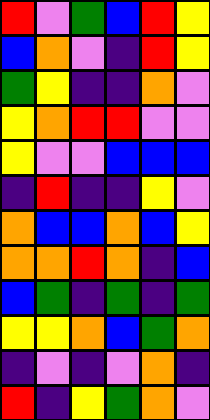[["red", "violet", "green", "blue", "red", "yellow"], ["blue", "orange", "violet", "indigo", "red", "yellow"], ["green", "yellow", "indigo", "indigo", "orange", "violet"], ["yellow", "orange", "red", "red", "violet", "violet"], ["yellow", "violet", "violet", "blue", "blue", "blue"], ["indigo", "red", "indigo", "indigo", "yellow", "violet"], ["orange", "blue", "blue", "orange", "blue", "yellow"], ["orange", "orange", "red", "orange", "indigo", "blue"], ["blue", "green", "indigo", "green", "indigo", "green"], ["yellow", "yellow", "orange", "blue", "green", "orange"], ["indigo", "violet", "indigo", "violet", "orange", "indigo"], ["red", "indigo", "yellow", "green", "orange", "violet"]]